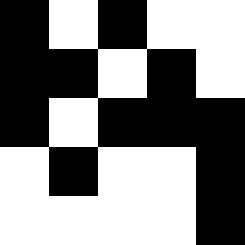[["black", "white", "black", "white", "white"], ["black", "black", "white", "black", "white"], ["black", "white", "black", "black", "black"], ["white", "black", "white", "white", "black"], ["white", "white", "white", "white", "black"]]